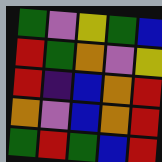[["green", "violet", "yellow", "green", "blue"], ["red", "green", "orange", "violet", "yellow"], ["red", "indigo", "blue", "orange", "red"], ["orange", "violet", "blue", "orange", "red"], ["green", "red", "green", "blue", "red"]]